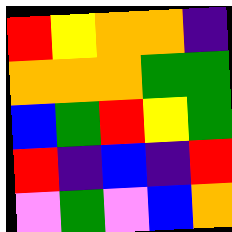[["red", "yellow", "orange", "orange", "indigo"], ["orange", "orange", "orange", "green", "green"], ["blue", "green", "red", "yellow", "green"], ["red", "indigo", "blue", "indigo", "red"], ["violet", "green", "violet", "blue", "orange"]]